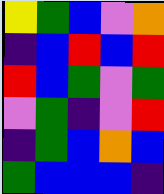[["yellow", "green", "blue", "violet", "orange"], ["indigo", "blue", "red", "blue", "red"], ["red", "blue", "green", "violet", "green"], ["violet", "green", "indigo", "violet", "red"], ["indigo", "green", "blue", "orange", "blue"], ["green", "blue", "blue", "blue", "indigo"]]